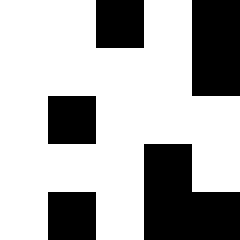[["white", "white", "black", "white", "black"], ["white", "white", "white", "white", "black"], ["white", "black", "white", "white", "white"], ["white", "white", "white", "black", "white"], ["white", "black", "white", "black", "black"]]